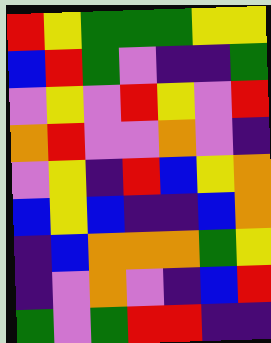[["red", "yellow", "green", "green", "green", "yellow", "yellow"], ["blue", "red", "green", "violet", "indigo", "indigo", "green"], ["violet", "yellow", "violet", "red", "yellow", "violet", "red"], ["orange", "red", "violet", "violet", "orange", "violet", "indigo"], ["violet", "yellow", "indigo", "red", "blue", "yellow", "orange"], ["blue", "yellow", "blue", "indigo", "indigo", "blue", "orange"], ["indigo", "blue", "orange", "orange", "orange", "green", "yellow"], ["indigo", "violet", "orange", "violet", "indigo", "blue", "red"], ["green", "violet", "green", "red", "red", "indigo", "indigo"]]